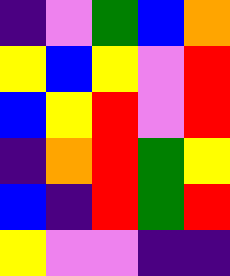[["indigo", "violet", "green", "blue", "orange"], ["yellow", "blue", "yellow", "violet", "red"], ["blue", "yellow", "red", "violet", "red"], ["indigo", "orange", "red", "green", "yellow"], ["blue", "indigo", "red", "green", "red"], ["yellow", "violet", "violet", "indigo", "indigo"]]